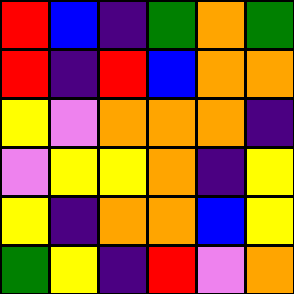[["red", "blue", "indigo", "green", "orange", "green"], ["red", "indigo", "red", "blue", "orange", "orange"], ["yellow", "violet", "orange", "orange", "orange", "indigo"], ["violet", "yellow", "yellow", "orange", "indigo", "yellow"], ["yellow", "indigo", "orange", "orange", "blue", "yellow"], ["green", "yellow", "indigo", "red", "violet", "orange"]]